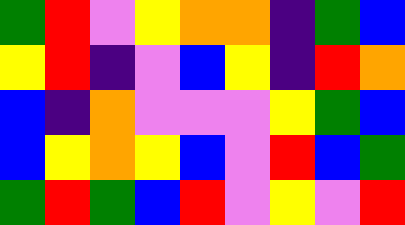[["green", "red", "violet", "yellow", "orange", "orange", "indigo", "green", "blue"], ["yellow", "red", "indigo", "violet", "blue", "yellow", "indigo", "red", "orange"], ["blue", "indigo", "orange", "violet", "violet", "violet", "yellow", "green", "blue"], ["blue", "yellow", "orange", "yellow", "blue", "violet", "red", "blue", "green"], ["green", "red", "green", "blue", "red", "violet", "yellow", "violet", "red"]]